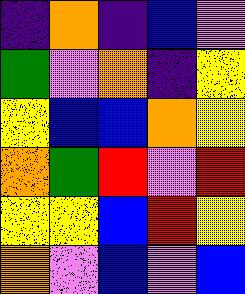[["indigo", "orange", "indigo", "blue", "violet"], ["green", "violet", "orange", "indigo", "yellow"], ["yellow", "blue", "blue", "orange", "yellow"], ["orange", "green", "red", "violet", "red"], ["yellow", "yellow", "blue", "red", "yellow"], ["orange", "violet", "blue", "violet", "blue"]]